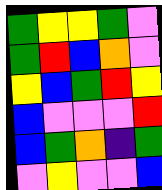[["green", "yellow", "yellow", "green", "violet"], ["green", "red", "blue", "orange", "violet"], ["yellow", "blue", "green", "red", "yellow"], ["blue", "violet", "violet", "violet", "red"], ["blue", "green", "orange", "indigo", "green"], ["violet", "yellow", "violet", "violet", "blue"]]